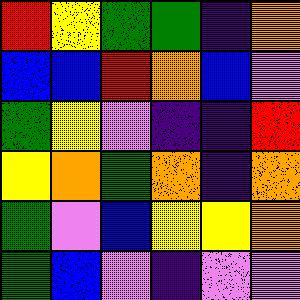[["red", "yellow", "green", "green", "indigo", "orange"], ["blue", "blue", "red", "orange", "blue", "violet"], ["green", "yellow", "violet", "indigo", "indigo", "red"], ["yellow", "orange", "green", "orange", "indigo", "orange"], ["green", "violet", "blue", "yellow", "yellow", "orange"], ["green", "blue", "violet", "indigo", "violet", "violet"]]